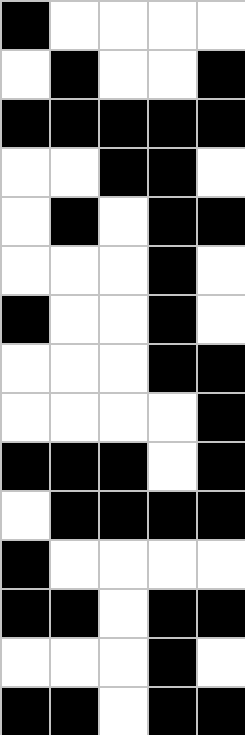[["black", "white", "white", "white", "white"], ["white", "black", "white", "white", "black"], ["black", "black", "black", "black", "black"], ["white", "white", "black", "black", "white"], ["white", "black", "white", "black", "black"], ["white", "white", "white", "black", "white"], ["black", "white", "white", "black", "white"], ["white", "white", "white", "black", "black"], ["white", "white", "white", "white", "black"], ["black", "black", "black", "white", "black"], ["white", "black", "black", "black", "black"], ["black", "white", "white", "white", "white"], ["black", "black", "white", "black", "black"], ["white", "white", "white", "black", "white"], ["black", "black", "white", "black", "black"]]